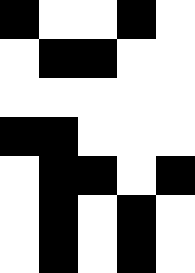[["black", "white", "white", "black", "white"], ["white", "black", "black", "white", "white"], ["white", "white", "white", "white", "white"], ["black", "black", "white", "white", "white"], ["white", "black", "black", "white", "black"], ["white", "black", "white", "black", "white"], ["white", "black", "white", "black", "white"]]